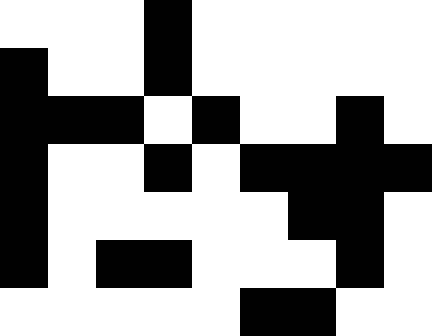[["white", "white", "white", "black", "white", "white", "white", "white", "white"], ["black", "white", "white", "black", "white", "white", "white", "white", "white"], ["black", "black", "black", "white", "black", "white", "white", "black", "white"], ["black", "white", "white", "black", "white", "black", "black", "black", "black"], ["black", "white", "white", "white", "white", "white", "black", "black", "white"], ["black", "white", "black", "black", "white", "white", "white", "black", "white"], ["white", "white", "white", "white", "white", "black", "black", "white", "white"]]